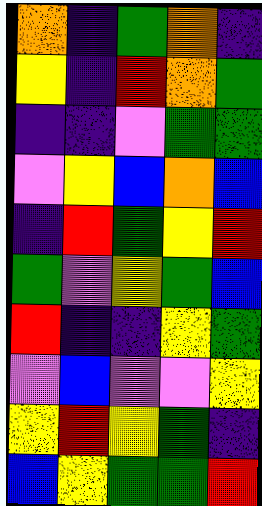[["orange", "indigo", "green", "orange", "indigo"], ["yellow", "indigo", "red", "orange", "green"], ["indigo", "indigo", "violet", "green", "green"], ["violet", "yellow", "blue", "orange", "blue"], ["indigo", "red", "green", "yellow", "red"], ["green", "violet", "yellow", "green", "blue"], ["red", "indigo", "indigo", "yellow", "green"], ["violet", "blue", "violet", "violet", "yellow"], ["yellow", "red", "yellow", "green", "indigo"], ["blue", "yellow", "green", "green", "red"]]